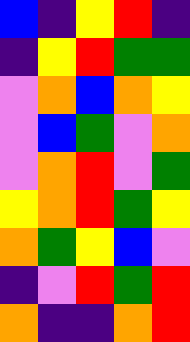[["blue", "indigo", "yellow", "red", "indigo"], ["indigo", "yellow", "red", "green", "green"], ["violet", "orange", "blue", "orange", "yellow"], ["violet", "blue", "green", "violet", "orange"], ["violet", "orange", "red", "violet", "green"], ["yellow", "orange", "red", "green", "yellow"], ["orange", "green", "yellow", "blue", "violet"], ["indigo", "violet", "red", "green", "red"], ["orange", "indigo", "indigo", "orange", "red"]]